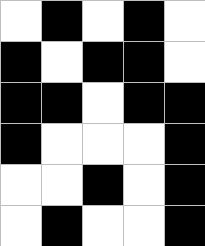[["white", "black", "white", "black", "white"], ["black", "white", "black", "black", "white"], ["black", "black", "white", "black", "black"], ["black", "white", "white", "white", "black"], ["white", "white", "black", "white", "black"], ["white", "black", "white", "white", "black"]]